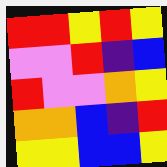[["red", "red", "yellow", "red", "yellow"], ["violet", "violet", "red", "indigo", "blue"], ["red", "violet", "violet", "orange", "yellow"], ["orange", "orange", "blue", "indigo", "red"], ["yellow", "yellow", "blue", "blue", "yellow"]]